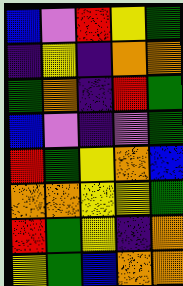[["blue", "violet", "red", "yellow", "green"], ["indigo", "yellow", "indigo", "orange", "orange"], ["green", "orange", "indigo", "red", "green"], ["blue", "violet", "indigo", "violet", "green"], ["red", "green", "yellow", "orange", "blue"], ["orange", "orange", "yellow", "yellow", "green"], ["red", "green", "yellow", "indigo", "orange"], ["yellow", "green", "blue", "orange", "orange"]]